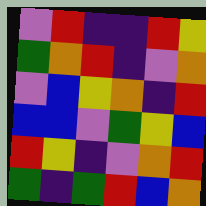[["violet", "red", "indigo", "indigo", "red", "yellow"], ["green", "orange", "red", "indigo", "violet", "orange"], ["violet", "blue", "yellow", "orange", "indigo", "red"], ["blue", "blue", "violet", "green", "yellow", "blue"], ["red", "yellow", "indigo", "violet", "orange", "red"], ["green", "indigo", "green", "red", "blue", "orange"]]